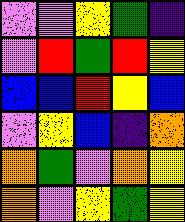[["violet", "violet", "yellow", "green", "indigo"], ["violet", "red", "green", "red", "yellow"], ["blue", "blue", "red", "yellow", "blue"], ["violet", "yellow", "blue", "indigo", "orange"], ["orange", "green", "violet", "orange", "yellow"], ["orange", "violet", "yellow", "green", "yellow"]]